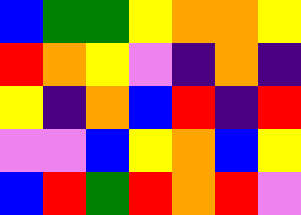[["blue", "green", "green", "yellow", "orange", "orange", "yellow"], ["red", "orange", "yellow", "violet", "indigo", "orange", "indigo"], ["yellow", "indigo", "orange", "blue", "red", "indigo", "red"], ["violet", "violet", "blue", "yellow", "orange", "blue", "yellow"], ["blue", "red", "green", "red", "orange", "red", "violet"]]